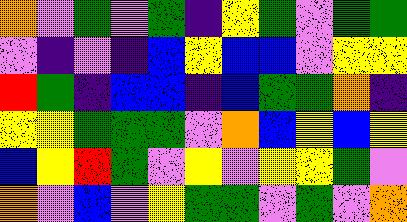[["orange", "violet", "green", "violet", "green", "indigo", "yellow", "green", "violet", "green", "green"], ["violet", "indigo", "violet", "indigo", "blue", "yellow", "blue", "blue", "violet", "yellow", "yellow"], ["red", "green", "indigo", "blue", "blue", "indigo", "blue", "green", "green", "orange", "indigo"], ["yellow", "yellow", "green", "green", "green", "violet", "orange", "blue", "yellow", "blue", "yellow"], ["blue", "yellow", "red", "green", "violet", "yellow", "violet", "yellow", "yellow", "green", "violet"], ["orange", "violet", "blue", "violet", "yellow", "green", "green", "violet", "green", "violet", "orange"]]